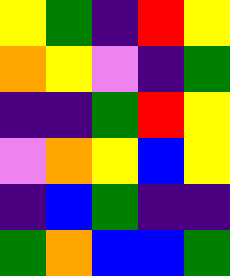[["yellow", "green", "indigo", "red", "yellow"], ["orange", "yellow", "violet", "indigo", "green"], ["indigo", "indigo", "green", "red", "yellow"], ["violet", "orange", "yellow", "blue", "yellow"], ["indigo", "blue", "green", "indigo", "indigo"], ["green", "orange", "blue", "blue", "green"]]